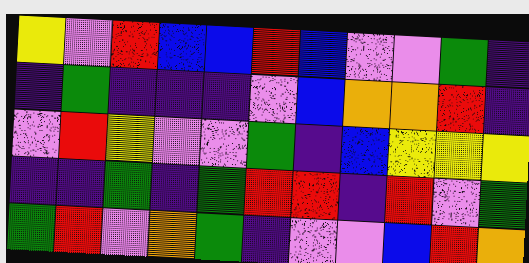[["yellow", "violet", "red", "blue", "blue", "red", "blue", "violet", "violet", "green", "indigo"], ["indigo", "green", "indigo", "indigo", "indigo", "violet", "blue", "orange", "orange", "red", "indigo"], ["violet", "red", "yellow", "violet", "violet", "green", "indigo", "blue", "yellow", "yellow", "yellow"], ["indigo", "indigo", "green", "indigo", "green", "red", "red", "indigo", "red", "violet", "green"], ["green", "red", "violet", "orange", "green", "indigo", "violet", "violet", "blue", "red", "orange"]]